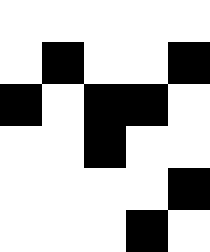[["white", "white", "white", "white", "white"], ["white", "black", "white", "white", "black"], ["black", "white", "black", "black", "white"], ["white", "white", "black", "white", "white"], ["white", "white", "white", "white", "black"], ["white", "white", "white", "black", "white"]]